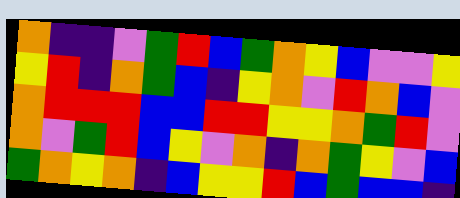[["orange", "indigo", "indigo", "violet", "green", "red", "blue", "green", "orange", "yellow", "blue", "violet", "violet", "yellow"], ["yellow", "red", "indigo", "orange", "green", "blue", "indigo", "yellow", "orange", "violet", "red", "orange", "blue", "violet"], ["orange", "red", "red", "red", "blue", "blue", "red", "red", "yellow", "yellow", "orange", "green", "red", "violet"], ["orange", "violet", "green", "red", "blue", "yellow", "violet", "orange", "indigo", "orange", "green", "yellow", "violet", "blue"], ["green", "orange", "yellow", "orange", "indigo", "blue", "yellow", "yellow", "red", "blue", "green", "blue", "blue", "indigo"]]